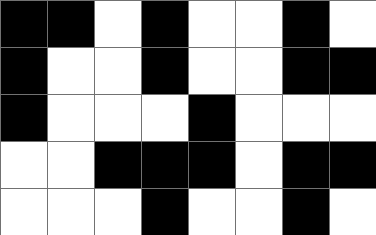[["black", "black", "white", "black", "white", "white", "black", "white"], ["black", "white", "white", "black", "white", "white", "black", "black"], ["black", "white", "white", "white", "black", "white", "white", "white"], ["white", "white", "black", "black", "black", "white", "black", "black"], ["white", "white", "white", "black", "white", "white", "black", "white"]]